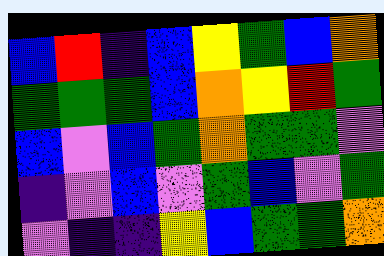[["blue", "red", "indigo", "blue", "yellow", "green", "blue", "orange"], ["green", "green", "green", "blue", "orange", "yellow", "red", "green"], ["blue", "violet", "blue", "green", "orange", "green", "green", "violet"], ["indigo", "violet", "blue", "violet", "green", "blue", "violet", "green"], ["violet", "indigo", "indigo", "yellow", "blue", "green", "green", "orange"]]